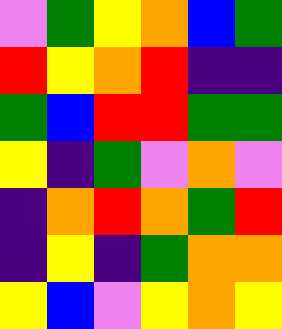[["violet", "green", "yellow", "orange", "blue", "green"], ["red", "yellow", "orange", "red", "indigo", "indigo"], ["green", "blue", "red", "red", "green", "green"], ["yellow", "indigo", "green", "violet", "orange", "violet"], ["indigo", "orange", "red", "orange", "green", "red"], ["indigo", "yellow", "indigo", "green", "orange", "orange"], ["yellow", "blue", "violet", "yellow", "orange", "yellow"]]